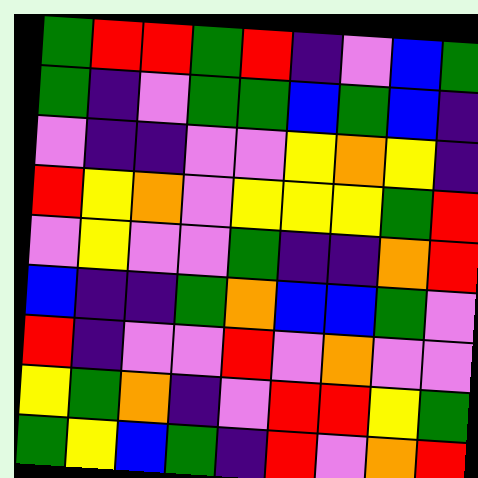[["green", "red", "red", "green", "red", "indigo", "violet", "blue", "green"], ["green", "indigo", "violet", "green", "green", "blue", "green", "blue", "indigo"], ["violet", "indigo", "indigo", "violet", "violet", "yellow", "orange", "yellow", "indigo"], ["red", "yellow", "orange", "violet", "yellow", "yellow", "yellow", "green", "red"], ["violet", "yellow", "violet", "violet", "green", "indigo", "indigo", "orange", "red"], ["blue", "indigo", "indigo", "green", "orange", "blue", "blue", "green", "violet"], ["red", "indigo", "violet", "violet", "red", "violet", "orange", "violet", "violet"], ["yellow", "green", "orange", "indigo", "violet", "red", "red", "yellow", "green"], ["green", "yellow", "blue", "green", "indigo", "red", "violet", "orange", "red"]]